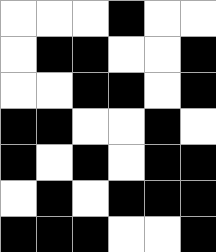[["white", "white", "white", "black", "white", "white"], ["white", "black", "black", "white", "white", "black"], ["white", "white", "black", "black", "white", "black"], ["black", "black", "white", "white", "black", "white"], ["black", "white", "black", "white", "black", "black"], ["white", "black", "white", "black", "black", "black"], ["black", "black", "black", "white", "white", "black"]]